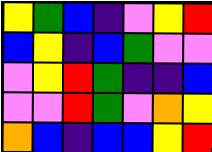[["yellow", "green", "blue", "indigo", "violet", "yellow", "red"], ["blue", "yellow", "indigo", "blue", "green", "violet", "violet"], ["violet", "yellow", "red", "green", "indigo", "indigo", "blue"], ["violet", "violet", "red", "green", "violet", "orange", "yellow"], ["orange", "blue", "indigo", "blue", "blue", "yellow", "red"]]